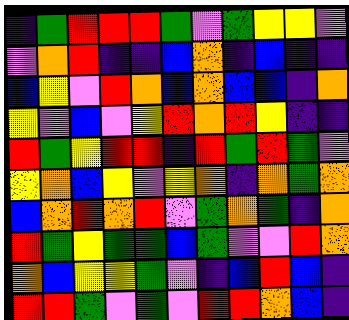[["indigo", "green", "red", "red", "red", "green", "violet", "green", "yellow", "yellow", "violet"], ["violet", "orange", "red", "indigo", "indigo", "blue", "orange", "indigo", "blue", "indigo", "indigo"], ["blue", "yellow", "violet", "red", "orange", "blue", "orange", "blue", "blue", "indigo", "orange"], ["yellow", "violet", "blue", "violet", "yellow", "red", "orange", "red", "yellow", "indigo", "indigo"], ["red", "green", "yellow", "red", "red", "indigo", "red", "green", "red", "green", "violet"], ["yellow", "orange", "blue", "yellow", "violet", "yellow", "orange", "indigo", "orange", "green", "orange"], ["blue", "orange", "red", "orange", "red", "violet", "green", "orange", "green", "indigo", "orange"], ["red", "green", "yellow", "green", "green", "blue", "green", "violet", "violet", "red", "orange"], ["orange", "blue", "yellow", "yellow", "green", "violet", "indigo", "blue", "red", "blue", "indigo"], ["red", "red", "green", "violet", "green", "violet", "red", "red", "orange", "blue", "indigo"]]